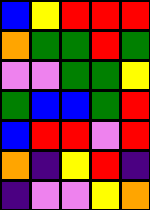[["blue", "yellow", "red", "red", "red"], ["orange", "green", "green", "red", "green"], ["violet", "violet", "green", "green", "yellow"], ["green", "blue", "blue", "green", "red"], ["blue", "red", "red", "violet", "red"], ["orange", "indigo", "yellow", "red", "indigo"], ["indigo", "violet", "violet", "yellow", "orange"]]